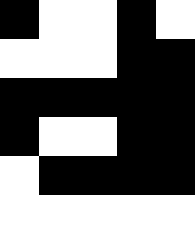[["black", "white", "white", "black", "white"], ["white", "white", "white", "black", "black"], ["black", "black", "black", "black", "black"], ["black", "white", "white", "black", "black"], ["white", "black", "black", "black", "black"], ["white", "white", "white", "white", "white"]]